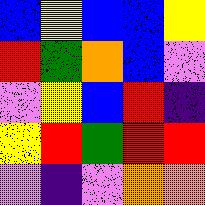[["blue", "yellow", "blue", "blue", "yellow"], ["red", "green", "orange", "blue", "violet"], ["violet", "yellow", "blue", "red", "indigo"], ["yellow", "red", "green", "red", "red"], ["violet", "indigo", "violet", "orange", "orange"]]